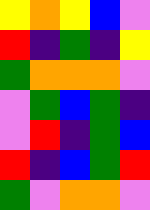[["yellow", "orange", "yellow", "blue", "violet"], ["red", "indigo", "green", "indigo", "yellow"], ["green", "orange", "orange", "orange", "violet"], ["violet", "green", "blue", "green", "indigo"], ["violet", "red", "indigo", "green", "blue"], ["red", "indigo", "blue", "green", "red"], ["green", "violet", "orange", "orange", "violet"]]